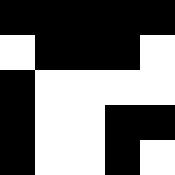[["black", "black", "black", "black", "black"], ["white", "black", "black", "black", "white"], ["black", "white", "white", "white", "white"], ["black", "white", "white", "black", "black"], ["black", "white", "white", "black", "white"]]